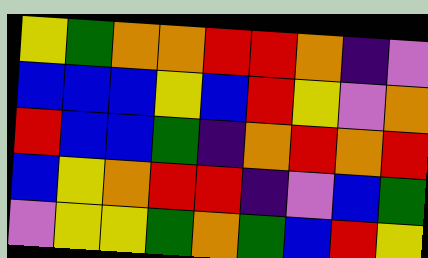[["yellow", "green", "orange", "orange", "red", "red", "orange", "indigo", "violet"], ["blue", "blue", "blue", "yellow", "blue", "red", "yellow", "violet", "orange"], ["red", "blue", "blue", "green", "indigo", "orange", "red", "orange", "red"], ["blue", "yellow", "orange", "red", "red", "indigo", "violet", "blue", "green"], ["violet", "yellow", "yellow", "green", "orange", "green", "blue", "red", "yellow"]]